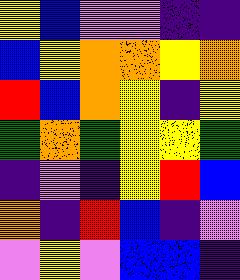[["yellow", "blue", "violet", "violet", "indigo", "indigo"], ["blue", "yellow", "orange", "orange", "yellow", "orange"], ["red", "blue", "orange", "yellow", "indigo", "yellow"], ["green", "orange", "green", "yellow", "yellow", "green"], ["indigo", "violet", "indigo", "yellow", "red", "blue"], ["orange", "indigo", "red", "blue", "indigo", "violet"], ["violet", "yellow", "violet", "blue", "blue", "indigo"]]